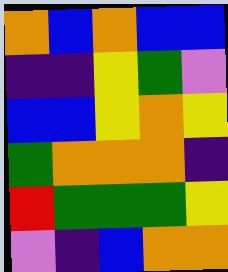[["orange", "blue", "orange", "blue", "blue"], ["indigo", "indigo", "yellow", "green", "violet"], ["blue", "blue", "yellow", "orange", "yellow"], ["green", "orange", "orange", "orange", "indigo"], ["red", "green", "green", "green", "yellow"], ["violet", "indigo", "blue", "orange", "orange"]]